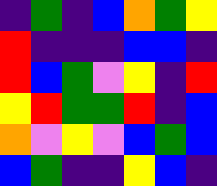[["indigo", "green", "indigo", "blue", "orange", "green", "yellow"], ["red", "indigo", "indigo", "indigo", "blue", "blue", "indigo"], ["red", "blue", "green", "violet", "yellow", "indigo", "red"], ["yellow", "red", "green", "green", "red", "indigo", "blue"], ["orange", "violet", "yellow", "violet", "blue", "green", "blue"], ["blue", "green", "indigo", "indigo", "yellow", "blue", "indigo"]]